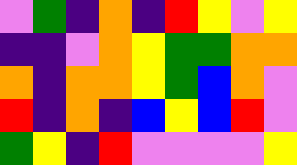[["violet", "green", "indigo", "orange", "indigo", "red", "yellow", "violet", "yellow"], ["indigo", "indigo", "violet", "orange", "yellow", "green", "green", "orange", "orange"], ["orange", "indigo", "orange", "orange", "yellow", "green", "blue", "orange", "violet"], ["red", "indigo", "orange", "indigo", "blue", "yellow", "blue", "red", "violet"], ["green", "yellow", "indigo", "red", "violet", "violet", "violet", "violet", "yellow"]]